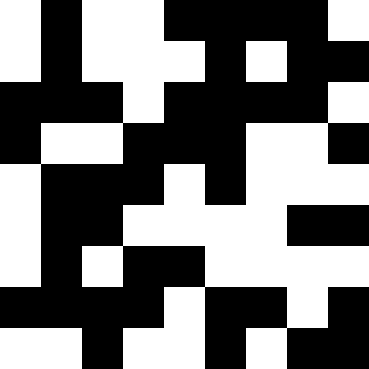[["white", "black", "white", "white", "black", "black", "black", "black", "white"], ["white", "black", "white", "white", "white", "black", "white", "black", "black"], ["black", "black", "black", "white", "black", "black", "black", "black", "white"], ["black", "white", "white", "black", "black", "black", "white", "white", "black"], ["white", "black", "black", "black", "white", "black", "white", "white", "white"], ["white", "black", "black", "white", "white", "white", "white", "black", "black"], ["white", "black", "white", "black", "black", "white", "white", "white", "white"], ["black", "black", "black", "black", "white", "black", "black", "white", "black"], ["white", "white", "black", "white", "white", "black", "white", "black", "black"]]